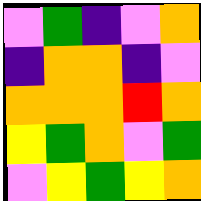[["violet", "green", "indigo", "violet", "orange"], ["indigo", "orange", "orange", "indigo", "violet"], ["orange", "orange", "orange", "red", "orange"], ["yellow", "green", "orange", "violet", "green"], ["violet", "yellow", "green", "yellow", "orange"]]